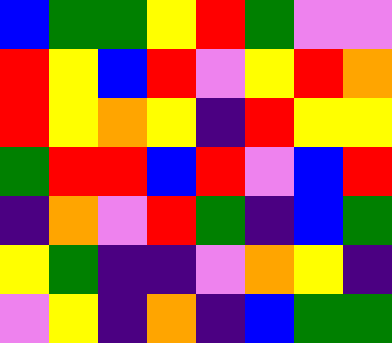[["blue", "green", "green", "yellow", "red", "green", "violet", "violet"], ["red", "yellow", "blue", "red", "violet", "yellow", "red", "orange"], ["red", "yellow", "orange", "yellow", "indigo", "red", "yellow", "yellow"], ["green", "red", "red", "blue", "red", "violet", "blue", "red"], ["indigo", "orange", "violet", "red", "green", "indigo", "blue", "green"], ["yellow", "green", "indigo", "indigo", "violet", "orange", "yellow", "indigo"], ["violet", "yellow", "indigo", "orange", "indigo", "blue", "green", "green"]]